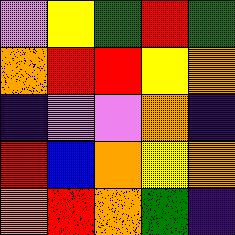[["violet", "yellow", "green", "red", "green"], ["orange", "red", "red", "yellow", "orange"], ["indigo", "violet", "violet", "orange", "indigo"], ["red", "blue", "orange", "yellow", "orange"], ["orange", "red", "orange", "green", "indigo"]]